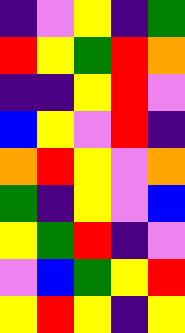[["indigo", "violet", "yellow", "indigo", "green"], ["red", "yellow", "green", "red", "orange"], ["indigo", "indigo", "yellow", "red", "violet"], ["blue", "yellow", "violet", "red", "indigo"], ["orange", "red", "yellow", "violet", "orange"], ["green", "indigo", "yellow", "violet", "blue"], ["yellow", "green", "red", "indigo", "violet"], ["violet", "blue", "green", "yellow", "red"], ["yellow", "red", "yellow", "indigo", "yellow"]]